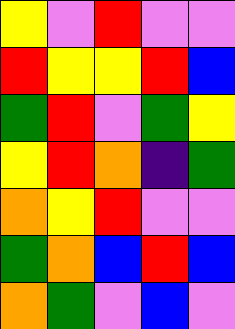[["yellow", "violet", "red", "violet", "violet"], ["red", "yellow", "yellow", "red", "blue"], ["green", "red", "violet", "green", "yellow"], ["yellow", "red", "orange", "indigo", "green"], ["orange", "yellow", "red", "violet", "violet"], ["green", "orange", "blue", "red", "blue"], ["orange", "green", "violet", "blue", "violet"]]